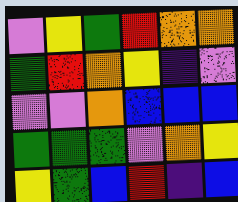[["violet", "yellow", "green", "red", "orange", "orange"], ["green", "red", "orange", "yellow", "indigo", "violet"], ["violet", "violet", "orange", "blue", "blue", "blue"], ["green", "green", "green", "violet", "orange", "yellow"], ["yellow", "green", "blue", "red", "indigo", "blue"]]